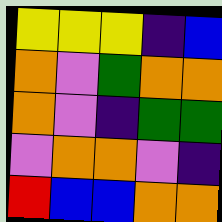[["yellow", "yellow", "yellow", "indigo", "blue"], ["orange", "violet", "green", "orange", "orange"], ["orange", "violet", "indigo", "green", "green"], ["violet", "orange", "orange", "violet", "indigo"], ["red", "blue", "blue", "orange", "orange"]]